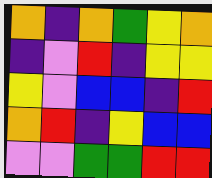[["orange", "indigo", "orange", "green", "yellow", "orange"], ["indigo", "violet", "red", "indigo", "yellow", "yellow"], ["yellow", "violet", "blue", "blue", "indigo", "red"], ["orange", "red", "indigo", "yellow", "blue", "blue"], ["violet", "violet", "green", "green", "red", "red"]]